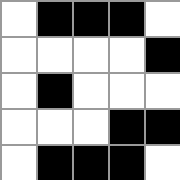[["white", "black", "black", "black", "white"], ["white", "white", "white", "white", "black"], ["white", "black", "white", "white", "white"], ["white", "white", "white", "black", "black"], ["white", "black", "black", "black", "white"]]